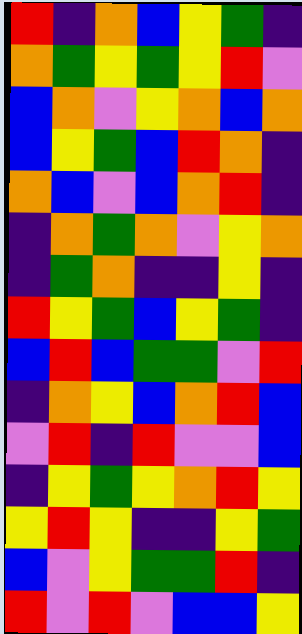[["red", "indigo", "orange", "blue", "yellow", "green", "indigo"], ["orange", "green", "yellow", "green", "yellow", "red", "violet"], ["blue", "orange", "violet", "yellow", "orange", "blue", "orange"], ["blue", "yellow", "green", "blue", "red", "orange", "indigo"], ["orange", "blue", "violet", "blue", "orange", "red", "indigo"], ["indigo", "orange", "green", "orange", "violet", "yellow", "orange"], ["indigo", "green", "orange", "indigo", "indigo", "yellow", "indigo"], ["red", "yellow", "green", "blue", "yellow", "green", "indigo"], ["blue", "red", "blue", "green", "green", "violet", "red"], ["indigo", "orange", "yellow", "blue", "orange", "red", "blue"], ["violet", "red", "indigo", "red", "violet", "violet", "blue"], ["indigo", "yellow", "green", "yellow", "orange", "red", "yellow"], ["yellow", "red", "yellow", "indigo", "indigo", "yellow", "green"], ["blue", "violet", "yellow", "green", "green", "red", "indigo"], ["red", "violet", "red", "violet", "blue", "blue", "yellow"]]